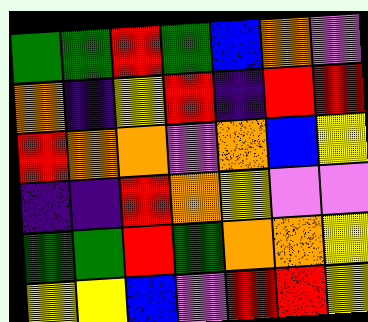[["green", "green", "red", "green", "blue", "orange", "violet"], ["orange", "indigo", "yellow", "red", "indigo", "red", "red"], ["red", "orange", "orange", "violet", "orange", "blue", "yellow"], ["indigo", "indigo", "red", "orange", "yellow", "violet", "violet"], ["green", "green", "red", "green", "orange", "orange", "yellow"], ["yellow", "yellow", "blue", "violet", "red", "red", "yellow"]]